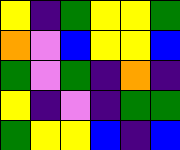[["yellow", "indigo", "green", "yellow", "yellow", "green"], ["orange", "violet", "blue", "yellow", "yellow", "blue"], ["green", "violet", "green", "indigo", "orange", "indigo"], ["yellow", "indigo", "violet", "indigo", "green", "green"], ["green", "yellow", "yellow", "blue", "indigo", "blue"]]